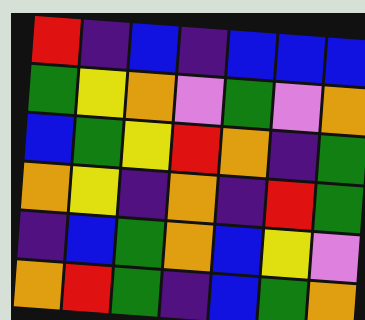[["red", "indigo", "blue", "indigo", "blue", "blue", "blue"], ["green", "yellow", "orange", "violet", "green", "violet", "orange"], ["blue", "green", "yellow", "red", "orange", "indigo", "green"], ["orange", "yellow", "indigo", "orange", "indigo", "red", "green"], ["indigo", "blue", "green", "orange", "blue", "yellow", "violet"], ["orange", "red", "green", "indigo", "blue", "green", "orange"]]